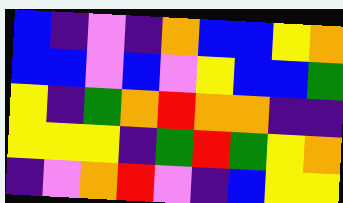[["blue", "indigo", "violet", "indigo", "orange", "blue", "blue", "yellow", "orange"], ["blue", "blue", "violet", "blue", "violet", "yellow", "blue", "blue", "green"], ["yellow", "indigo", "green", "orange", "red", "orange", "orange", "indigo", "indigo"], ["yellow", "yellow", "yellow", "indigo", "green", "red", "green", "yellow", "orange"], ["indigo", "violet", "orange", "red", "violet", "indigo", "blue", "yellow", "yellow"]]